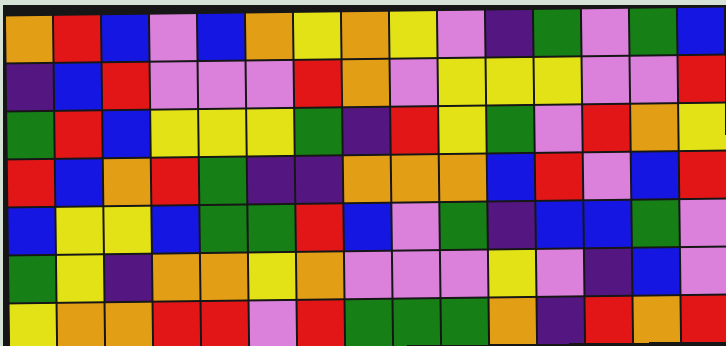[["orange", "red", "blue", "violet", "blue", "orange", "yellow", "orange", "yellow", "violet", "indigo", "green", "violet", "green", "blue"], ["indigo", "blue", "red", "violet", "violet", "violet", "red", "orange", "violet", "yellow", "yellow", "yellow", "violet", "violet", "red"], ["green", "red", "blue", "yellow", "yellow", "yellow", "green", "indigo", "red", "yellow", "green", "violet", "red", "orange", "yellow"], ["red", "blue", "orange", "red", "green", "indigo", "indigo", "orange", "orange", "orange", "blue", "red", "violet", "blue", "red"], ["blue", "yellow", "yellow", "blue", "green", "green", "red", "blue", "violet", "green", "indigo", "blue", "blue", "green", "violet"], ["green", "yellow", "indigo", "orange", "orange", "yellow", "orange", "violet", "violet", "violet", "yellow", "violet", "indigo", "blue", "violet"], ["yellow", "orange", "orange", "red", "red", "violet", "red", "green", "green", "green", "orange", "indigo", "red", "orange", "red"]]